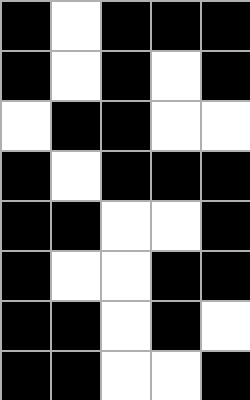[["black", "white", "black", "black", "black"], ["black", "white", "black", "white", "black"], ["white", "black", "black", "white", "white"], ["black", "white", "black", "black", "black"], ["black", "black", "white", "white", "black"], ["black", "white", "white", "black", "black"], ["black", "black", "white", "black", "white"], ["black", "black", "white", "white", "black"]]